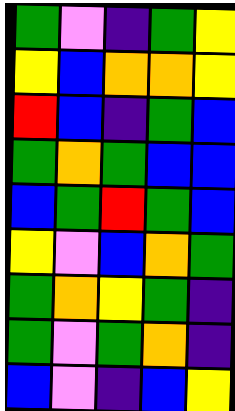[["green", "violet", "indigo", "green", "yellow"], ["yellow", "blue", "orange", "orange", "yellow"], ["red", "blue", "indigo", "green", "blue"], ["green", "orange", "green", "blue", "blue"], ["blue", "green", "red", "green", "blue"], ["yellow", "violet", "blue", "orange", "green"], ["green", "orange", "yellow", "green", "indigo"], ["green", "violet", "green", "orange", "indigo"], ["blue", "violet", "indigo", "blue", "yellow"]]